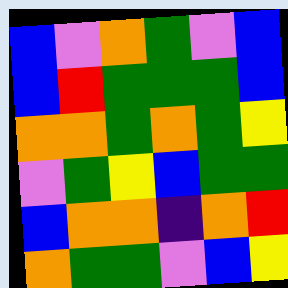[["blue", "violet", "orange", "green", "violet", "blue"], ["blue", "red", "green", "green", "green", "blue"], ["orange", "orange", "green", "orange", "green", "yellow"], ["violet", "green", "yellow", "blue", "green", "green"], ["blue", "orange", "orange", "indigo", "orange", "red"], ["orange", "green", "green", "violet", "blue", "yellow"]]